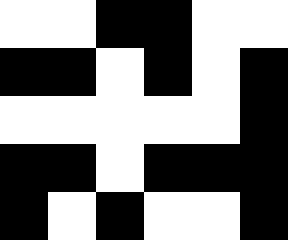[["white", "white", "black", "black", "white", "white"], ["black", "black", "white", "black", "white", "black"], ["white", "white", "white", "white", "white", "black"], ["black", "black", "white", "black", "black", "black"], ["black", "white", "black", "white", "white", "black"]]